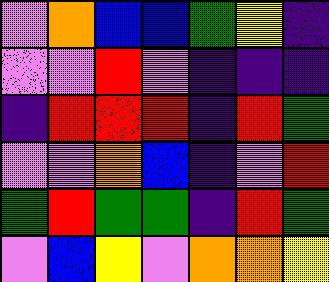[["violet", "orange", "blue", "blue", "green", "yellow", "indigo"], ["violet", "violet", "red", "violet", "indigo", "indigo", "indigo"], ["indigo", "red", "red", "red", "indigo", "red", "green"], ["violet", "violet", "orange", "blue", "indigo", "violet", "red"], ["green", "red", "green", "green", "indigo", "red", "green"], ["violet", "blue", "yellow", "violet", "orange", "orange", "yellow"]]